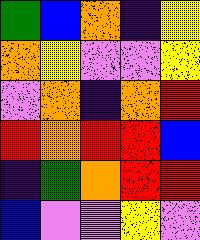[["green", "blue", "orange", "indigo", "yellow"], ["orange", "yellow", "violet", "violet", "yellow"], ["violet", "orange", "indigo", "orange", "red"], ["red", "orange", "red", "red", "blue"], ["indigo", "green", "orange", "red", "red"], ["blue", "violet", "violet", "yellow", "violet"]]